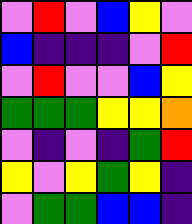[["violet", "red", "violet", "blue", "yellow", "violet"], ["blue", "indigo", "indigo", "indigo", "violet", "red"], ["violet", "red", "violet", "violet", "blue", "yellow"], ["green", "green", "green", "yellow", "yellow", "orange"], ["violet", "indigo", "violet", "indigo", "green", "red"], ["yellow", "violet", "yellow", "green", "yellow", "indigo"], ["violet", "green", "green", "blue", "blue", "indigo"]]